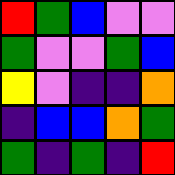[["red", "green", "blue", "violet", "violet"], ["green", "violet", "violet", "green", "blue"], ["yellow", "violet", "indigo", "indigo", "orange"], ["indigo", "blue", "blue", "orange", "green"], ["green", "indigo", "green", "indigo", "red"]]